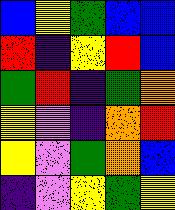[["blue", "yellow", "green", "blue", "blue"], ["red", "indigo", "yellow", "red", "blue"], ["green", "red", "indigo", "green", "orange"], ["yellow", "violet", "indigo", "orange", "red"], ["yellow", "violet", "green", "orange", "blue"], ["indigo", "violet", "yellow", "green", "yellow"]]